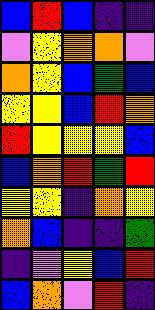[["blue", "red", "blue", "indigo", "indigo"], ["violet", "yellow", "orange", "orange", "violet"], ["orange", "yellow", "blue", "green", "blue"], ["yellow", "yellow", "blue", "red", "orange"], ["red", "yellow", "yellow", "yellow", "blue"], ["blue", "orange", "red", "green", "red"], ["yellow", "yellow", "indigo", "orange", "yellow"], ["orange", "blue", "indigo", "indigo", "green"], ["indigo", "violet", "yellow", "blue", "red"], ["blue", "orange", "violet", "red", "indigo"]]